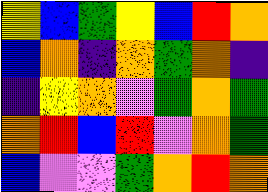[["yellow", "blue", "green", "yellow", "blue", "red", "orange"], ["blue", "orange", "indigo", "orange", "green", "orange", "indigo"], ["indigo", "yellow", "orange", "violet", "green", "orange", "green"], ["orange", "red", "blue", "red", "violet", "orange", "green"], ["blue", "violet", "violet", "green", "orange", "red", "orange"]]